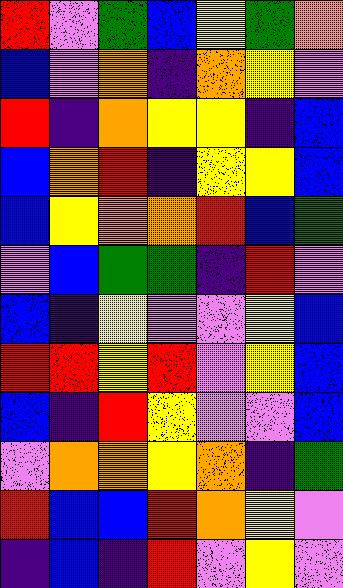[["red", "violet", "green", "blue", "yellow", "green", "orange"], ["blue", "violet", "orange", "indigo", "orange", "yellow", "violet"], ["red", "indigo", "orange", "yellow", "yellow", "indigo", "blue"], ["blue", "orange", "red", "indigo", "yellow", "yellow", "blue"], ["blue", "yellow", "orange", "orange", "red", "blue", "green"], ["violet", "blue", "green", "green", "indigo", "red", "violet"], ["blue", "indigo", "yellow", "violet", "violet", "yellow", "blue"], ["red", "red", "yellow", "red", "violet", "yellow", "blue"], ["blue", "indigo", "red", "yellow", "violet", "violet", "blue"], ["violet", "orange", "orange", "yellow", "orange", "indigo", "green"], ["red", "blue", "blue", "red", "orange", "yellow", "violet"], ["indigo", "blue", "indigo", "red", "violet", "yellow", "violet"]]